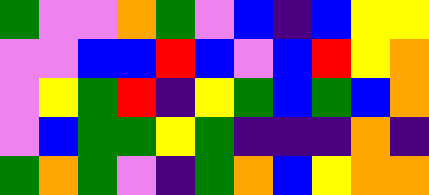[["green", "violet", "violet", "orange", "green", "violet", "blue", "indigo", "blue", "yellow", "yellow"], ["violet", "violet", "blue", "blue", "red", "blue", "violet", "blue", "red", "yellow", "orange"], ["violet", "yellow", "green", "red", "indigo", "yellow", "green", "blue", "green", "blue", "orange"], ["violet", "blue", "green", "green", "yellow", "green", "indigo", "indigo", "indigo", "orange", "indigo"], ["green", "orange", "green", "violet", "indigo", "green", "orange", "blue", "yellow", "orange", "orange"]]